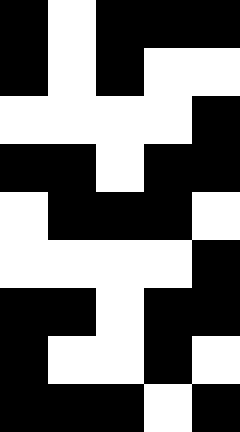[["black", "white", "black", "black", "black"], ["black", "white", "black", "white", "white"], ["white", "white", "white", "white", "black"], ["black", "black", "white", "black", "black"], ["white", "black", "black", "black", "white"], ["white", "white", "white", "white", "black"], ["black", "black", "white", "black", "black"], ["black", "white", "white", "black", "white"], ["black", "black", "black", "white", "black"]]